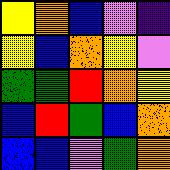[["yellow", "orange", "blue", "violet", "indigo"], ["yellow", "blue", "orange", "yellow", "violet"], ["green", "green", "red", "orange", "yellow"], ["blue", "red", "green", "blue", "orange"], ["blue", "blue", "violet", "green", "orange"]]